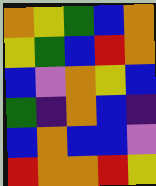[["orange", "yellow", "green", "blue", "orange"], ["yellow", "green", "blue", "red", "orange"], ["blue", "violet", "orange", "yellow", "blue"], ["green", "indigo", "orange", "blue", "indigo"], ["blue", "orange", "blue", "blue", "violet"], ["red", "orange", "orange", "red", "yellow"]]